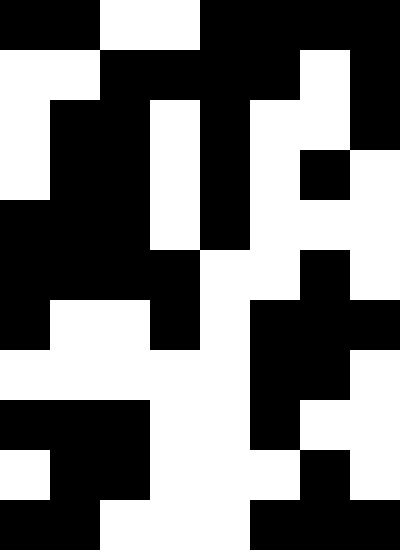[["black", "black", "white", "white", "black", "black", "black", "black"], ["white", "white", "black", "black", "black", "black", "white", "black"], ["white", "black", "black", "white", "black", "white", "white", "black"], ["white", "black", "black", "white", "black", "white", "black", "white"], ["black", "black", "black", "white", "black", "white", "white", "white"], ["black", "black", "black", "black", "white", "white", "black", "white"], ["black", "white", "white", "black", "white", "black", "black", "black"], ["white", "white", "white", "white", "white", "black", "black", "white"], ["black", "black", "black", "white", "white", "black", "white", "white"], ["white", "black", "black", "white", "white", "white", "black", "white"], ["black", "black", "white", "white", "white", "black", "black", "black"]]